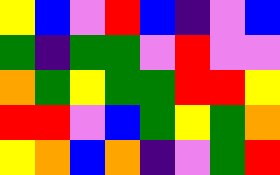[["yellow", "blue", "violet", "red", "blue", "indigo", "violet", "blue"], ["green", "indigo", "green", "green", "violet", "red", "violet", "violet"], ["orange", "green", "yellow", "green", "green", "red", "red", "yellow"], ["red", "red", "violet", "blue", "green", "yellow", "green", "orange"], ["yellow", "orange", "blue", "orange", "indigo", "violet", "green", "red"]]